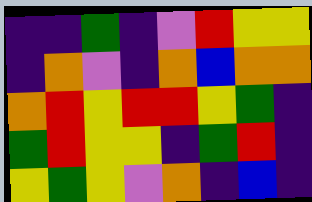[["indigo", "indigo", "green", "indigo", "violet", "red", "yellow", "yellow"], ["indigo", "orange", "violet", "indigo", "orange", "blue", "orange", "orange"], ["orange", "red", "yellow", "red", "red", "yellow", "green", "indigo"], ["green", "red", "yellow", "yellow", "indigo", "green", "red", "indigo"], ["yellow", "green", "yellow", "violet", "orange", "indigo", "blue", "indigo"]]